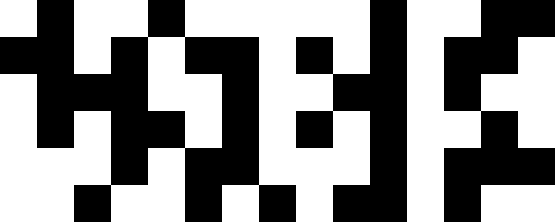[["white", "black", "white", "white", "black", "white", "white", "white", "white", "white", "black", "white", "white", "black", "black"], ["black", "black", "white", "black", "white", "black", "black", "white", "black", "white", "black", "white", "black", "black", "white"], ["white", "black", "black", "black", "white", "white", "black", "white", "white", "black", "black", "white", "black", "white", "white"], ["white", "black", "white", "black", "black", "white", "black", "white", "black", "white", "black", "white", "white", "black", "white"], ["white", "white", "white", "black", "white", "black", "black", "white", "white", "white", "black", "white", "black", "black", "black"], ["white", "white", "black", "white", "white", "black", "white", "black", "white", "black", "black", "white", "black", "white", "white"]]